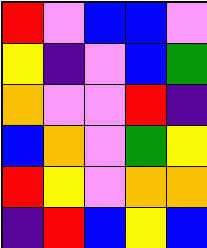[["red", "violet", "blue", "blue", "violet"], ["yellow", "indigo", "violet", "blue", "green"], ["orange", "violet", "violet", "red", "indigo"], ["blue", "orange", "violet", "green", "yellow"], ["red", "yellow", "violet", "orange", "orange"], ["indigo", "red", "blue", "yellow", "blue"]]